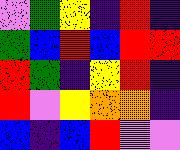[["violet", "green", "yellow", "indigo", "red", "indigo"], ["green", "blue", "red", "blue", "red", "red"], ["red", "green", "indigo", "yellow", "red", "indigo"], ["red", "violet", "yellow", "orange", "orange", "indigo"], ["blue", "indigo", "blue", "red", "violet", "violet"]]